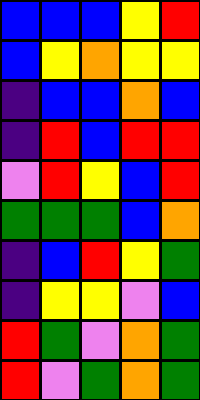[["blue", "blue", "blue", "yellow", "red"], ["blue", "yellow", "orange", "yellow", "yellow"], ["indigo", "blue", "blue", "orange", "blue"], ["indigo", "red", "blue", "red", "red"], ["violet", "red", "yellow", "blue", "red"], ["green", "green", "green", "blue", "orange"], ["indigo", "blue", "red", "yellow", "green"], ["indigo", "yellow", "yellow", "violet", "blue"], ["red", "green", "violet", "orange", "green"], ["red", "violet", "green", "orange", "green"]]